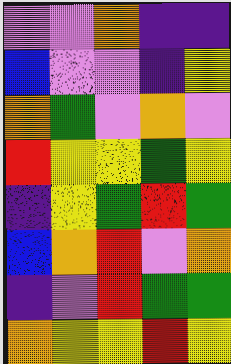[["violet", "violet", "orange", "indigo", "indigo"], ["blue", "violet", "violet", "indigo", "yellow"], ["orange", "green", "violet", "orange", "violet"], ["red", "yellow", "yellow", "green", "yellow"], ["indigo", "yellow", "green", "red", "green"], ["blue", "orange", "red", "violet", "orange"], ["indigo", "violet", "red", "green", "green"], ["orange", "yellow", "yellow", "red", "yellow"]]